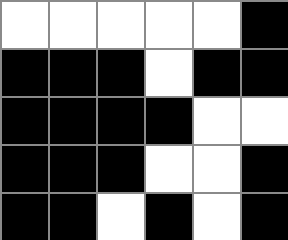[["white", "white", "white", "white", "white", "black"], ["black", "black", "black", "white", "black", "black"], ["black", "black", "black", "black", "white", "white"], ["black", "black", "black", "white", "white", "black"], ["black", "black", "white", "black", "white", "black"]]